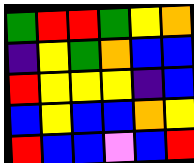[["green", "red", "red", "green", "yellow", "orange"], ["indigo", "yellow", "green", "orange", "blue", "blue"], ["red", "yellow", "yellow", "yellow", "indigo", "blue"], ["blue", "yellow", "blue", "blue", "orange", "yellow"], ["red", "blue", "blue", "violet", "blue", "red"]]